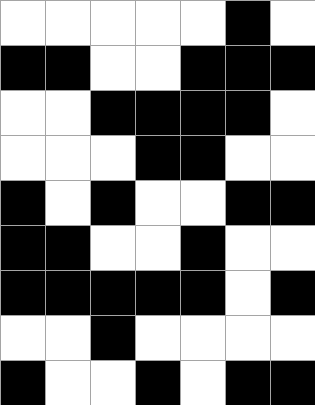[["white", "white", "white", "white", "white", "black", "white"], ["black", "black", "white", "white", "black", "black", "black"], ["white", "white", "black", "black", "black", "black", "white"], ["white", "white", "white", "black", "black", "white", "white"], ["black", "white", "black", "white", "white", "black", "black"], ["black", "black", "white", "white", "black", "white", "white"], ["black", "black", "black", "black", "black", "white", "black"], ["white", "white", "black", "white", "white", "white", "white"], ["black", "white", "white", "black", "white", "black", "black"]]